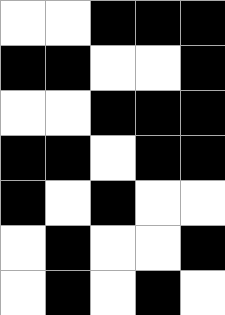[["white", "white", "black", "black", "black"], ["black", "black", "white", "white", "black"], ["white", "white", "black", "black", "black"], ["black", "black", "white", "black", "black"], ["black", "white", "black", "white", "white"], ["white", "black", "white", "white", "black"], ["white", "black", "white", "black", "white"]]